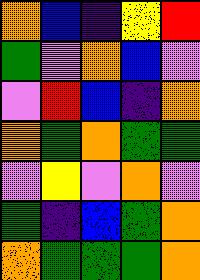[["orange", "blue", "indigo", "yellow", "red"], ["green", "violet", "orange", "blue", "violet"], ["violet", "red", "blue", "indigo", "orange"], ["orange", "green", "orange", "green", "green"], ["violet", "yellow", "violet", "orange", "violet"], ["green", "indigo", "blue", "green", "orange"], ["orange", "green", "green", "green", "orange"]]